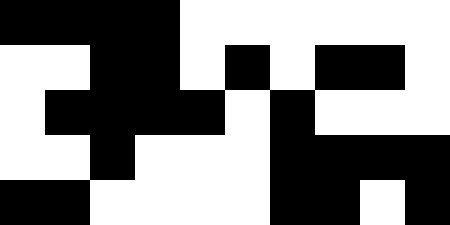[["black", "black", "black", "black", "white", "white", "white", "white", "white", "white"], ["white", "white", "black", "black", "white", "black", "white", "black", "black", "white"], ["white", "black", "black", "black", "black", "white", "black", "white", "white", "white"], ["white", "white", "black", "white", "white", "white", "black", "black", "black", "black"], ["black", "black", "white", "white", "white", "white", "black", "black", "white", "black"]]